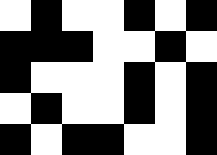[["white", "black", "white", "white", "black", "white", "black"], ["black", "black", "black", "white", "white", "black", "white"], ["black", "white", "white", "white", "black", "white", "black"], ["white", "black", "white", "white", "black", "white", "black"], ["black", "white", "black", "black", "white", "white", "black"]]